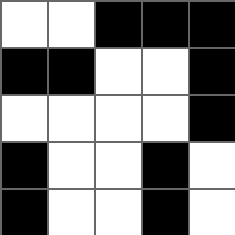[["white", "white", "black", "black", "black"], ["black", "black", "white", "white", "black"], ["white", "white", "white", "white", "black"], ["black", "white", "white", "black", "white"], ["black", "white", "white", "black", "white"]]